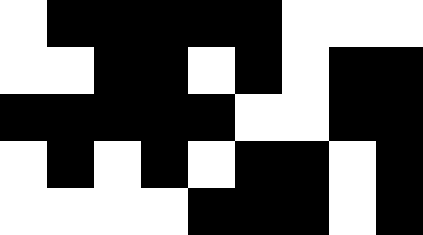[["white", "black", "black", "black", "black", "black", "white", "white", "white"], ["white", "white", "black", "black", "white", "black", "white", "black", "black"], ["black", "black", "black", "black", "black", "white", "white", "black", "black"], ["white", "black", "white", "black", "white", "black", "black", "white", "black"], ["white", "white", "white", "white", "black", "black", "black", "white", "black"]]